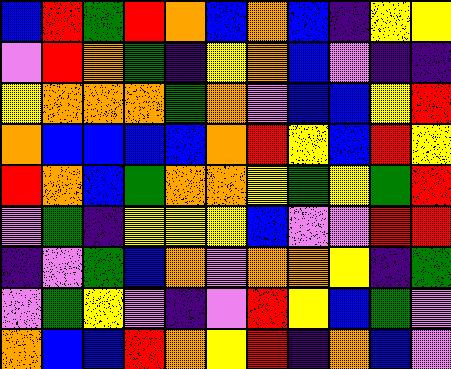[["blue", "red", "green", "red", "orange", "blue", "orange", "blue", "indigo", "yellow", "yellow"], ["violet", "red", "orange", "green", "indigo", "yellow", "orange", "blue", "violet", "indigo", "indigo"], ["yellow", "orange", "orange", "orange", "green", "orange", "violet", "blue", "blue", "yellow", "red"], ["orange", "blue", "blue", "blue", "blue", "orange", "red", "yellow", "blue", "red", "yellow"], ["red", "orange", "blue", "green", "orange", "orange", "yellow", "green", "yellow", "green", "red"], ["violet", "green", "indigo", "yellow", "yellow", "yellow", "blue", "violet", "violet", "red", "red"], ["indigo", "violet", "green", "blue", "orange", "violet", "orange", "orange", "yellow", "indigo", "green"], ["violet", "green", "yellow", "violet", "indigo", "violet", "red", "yellow", "blue", "green", "violet"], ["orange", "blue", "blue", "red", "orange", "yellow", "red", "indigo", "orange", "blue", "violet"]]